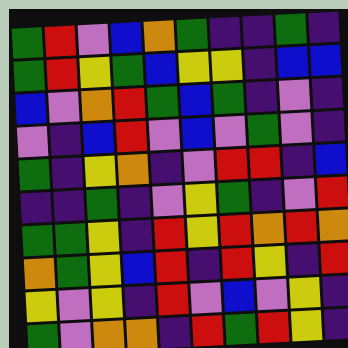[["green", "red", "violet", "blue", "orange", "green", "indigo", "indigo", "green", "indigo"], ["green", "red", "yellow", "green", "blue", "yellow", "yellow", "indigo", "blue", "blue"], ["blue", "violet", "orange", "red", "green", "blue", "green", "indigo", "violet", "indigo"], ["violet", "indigo", "blue", "red", "violet", "blue", "violet", "green", "violet", "indigo"], ["green", "indigo", "yellow", "orange", "indigo", "violet", "red", "red", "indigo", "blue"], ["indigo", "indigo", "green", "indigo", "violet", "yellow", "green", "indigo", "violet", "red"], ["green", "green", "yellow", "indigo", "red", "yellow", "red", "orange", "red", "orange"], ["orange", "green", "yellow", "blue", "red", "indigo", "red", "yellow", "indigo", "red"], ["yellow", "violet", "yellow", "indigo", "red", "violet", "blue", "violet", "yellow", "indigo"], ["green", "violet", "orange", "orange", "indigo", "red", "green", "red", "yellow", "indigo"]]